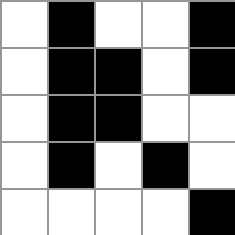[["white", "black", "white", "white", "black"], ["white", "black", "black", "white", "black"], ["white", "black", "black", "white", "white"], ["white", "black", "white", "black", "white"], ["white", "white", "white", "white", "black"]]